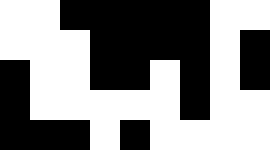[["white", "white", "black", "black", "black", "black", "black", "white", "white"], ["white", "white", "white", "black", "black", "black", "black", "white", "black"], ["black", "white", "white", "black", "black", "white", "black", "white", "black"], ["black", "white", "white", "white", "white", "white", "black", "white", "white"], ["black", "black", "black", "white", "black", "white", "white", "white", "white"]]